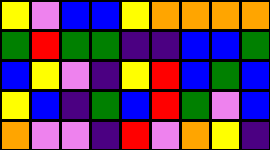[["yellow", "violet", "blue", "blue", "yellow", "orange", "orange", "orange", "orange"], ["green", "red", "green", "green", "indigo", "indigo", "blue", "blue", "green"], ["blue", "yellow", "violet", "indigo", "yellow", "red", "blue", "green", "blue"], ["yellow", "blue", "indigo", "green", "blue", "red", "green", "violet", "blue"], ["orange", "violet", "violet", "indigo", "red", "violet", "orange", "yellow", "indigo"]]